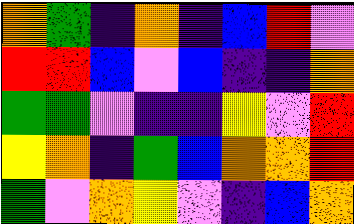[["orange", "green", "indigo", "orange", "indigo", "blue", "red", "violet"], ["red", "red", "blue", "violet", "blue", "indigo", "indigo", "orange"], ["green", "green", "violet", "indigo", "indigo", "yellow", "violet", "red"], ["yellow", "orange", "indigo", "green", "blue", "orange", "orange", "red"], ["green", "violet", "orange", "yellow", "violet", "indigo", "blue", "orange"]]